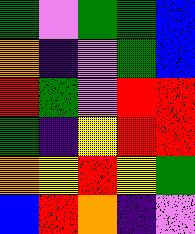[["green", "violet", "green", "green", "blue"], ["orange", "indigo", "violet", "green", "blue"], ["red", "green", "violet", "red", "red"], ["green", "indigo", "yellow", "red", "red"], ["orange", "yellow", "red", "yellow", "green"], ["blue", "red", "orange", "indigo", "violet"]]